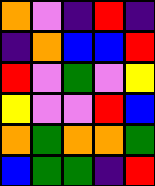[["orange", "violet", "indigo", "red", "indigo"], ["indigo", "orange", "blue", "blue", "red"], ["red", "violet", "green", "violet", "yellow"], ["yellow", "violet", "violet", "red", "blue"], ["orange", "green", "orange", "orange", "green"], ["blue", "green", "green", "indigo", "red"]]